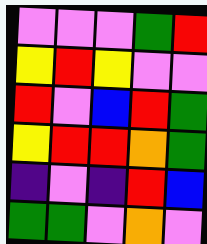[["violet", "violet", "violet", "green", "red"], ["yellow", "red", "yellow", "violet", "violet"], ["red", "violet", "blue", "red", "green"], ["yellow", "red", "red", "orange", "green"], ["indigo", "violet", "indigo", "red", "blue"], ["green", "green", "violet", "orange", "violet"]]